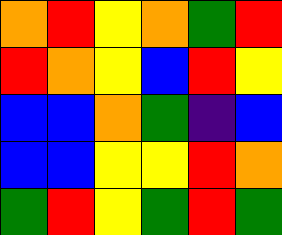[["orange", "red", "yellow", "orange", "green", "red"], ["red", "orange", "yellow", "blue", "red", "yellow"], ["blue", "blue", "orange", "green", "indigo", "blue"], ["blue", "blue", "yellow", "yellow", "red", "orange"], ["green", "red", "yellow", "green", "red", "green"]]